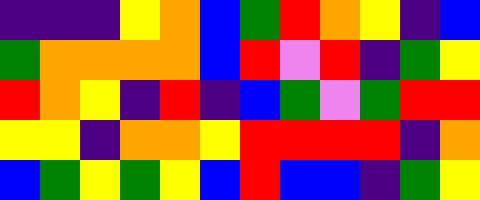[["indigo", "indigo", "indigo", "yellow", "orange", "blue", "green", "red", "orange", "yellow", "indigo", "blue"], ["green", "orange", "orange", "orange", "orange", "blue", "red", "violet", "red", "indigo", "green", "yellow"], ["red", "orange", "yellow", "indigo", "red", "indigo", "blue", "green", "violet", "green", "red", "red"], ["yellow", "yellow", "indigo", "orange", "orange", "yellow", "red", "red", "red", "red", "indigo", "orange"], ["blue", "green", "yellow", "green", "yellow", "blue", "red", "blue", "blue", "indigo", "green", "yellow"]]